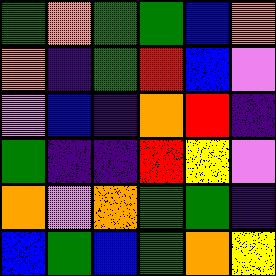[["green", "orange", "green", "green", "blue", "orange"], ["orange", "indigo", "green", "red", "blue", "violet"], ["violet", "blue", "indigo", "orange", "red", "indigo"], ["green", "indigo", "indigo", "red", "yellow", "violet"], ["orange", "violet", "orange", "green", "green", "indigo"], ["blue", "green", "blue", "green", "orange", "yellow"]]